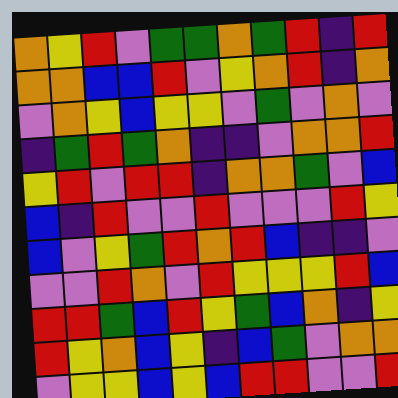[["orange", "yellow", "red", "violet", "green", "green", "orange", "green", "red", "indigo", "red"], ["orange", "orange", "blue", "blue", "red", "violet", "yellow", "orange", "red", "indigo", "orange"], ["violet", "orange", "yellow", "blue", "yellow", "yellow", "violet", "green", "violet", "orange", "violet"], ["indigo", "green", "red", "green", "orange", "indigo", "indigo", "violet", "orange", "orange", "red"], ["yellow", "red", "violet", "red", "red", "indigo", "orange", "orange", "green", "violet", "blue"], ["blue", "indigo", "red", "violet", "violet", "red", "violet", "violet", "violet", "red", "yellow"], ["blue", "violet", "yellow", "green", "red", "orange", "red", "blue", "indigo", "indigo", "violet"], ["violet", "violet", "red", "orange", "violet", "red", "yellow", "yellow", "yellow", "red", "blue"], ["red", "red", "green", "blue", "red", "yellow", "green", "blue", "orange", "indigo", "yellow"], ["red", "yellow", "orange", "blue", "yellow", "indigo", "blue", "green", "violet", "orange", "orange"], ["violet", "yellow", "yellow", "blue", "yellow", "blue", "red", "red", "violet", "violet", "red"]]